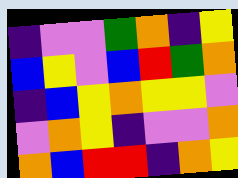[["indigo", "violet", "violet", "green", "orange", "indigo", "yellow"], ["blue", "yellow", "violet", "blue", "red", "green", "orange"], ["indigo", "blue", "yellow", "orange", "yellow", "yellow", "violet"], ["violet", "orange", "yellow", "indigo", "violet", "violet", "orange"], ["orange", "blue", "red", "red", "indigo", "orange", "yellow"]]